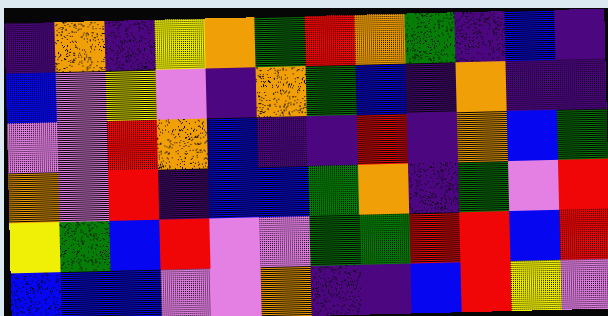[["indigo", "orange", "indigo", "yellow", "orange", "green", "red", "orange", "green", "indigo", "blue", "indigo"], ["blue", "violet", "yellow", "violet", "indigo", "orange", "green", "blue", "indigo", "orange", "indigo", "indigo"], ["violet", "violet", "red", "orange", "blue", "indigo", "indigo", "red", "indigo", "orange", "blue", "green"], ["orange", "violet", "red", "indigo", "blue", "blue", "green", "orange", "indigo", "green", "violet", "red"], ["yellow", "green", "blue", "red", "violet", "violet", "green", "green", "red", "red", "blue", "red"], ["blue", "blue", "blue", "violet", "violet", "orange", "indigo", "indigo", "blue", "red", "yellow", "violet"]]